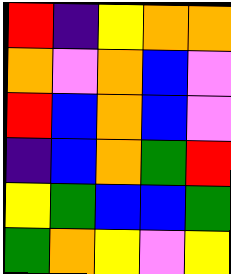[["red", "indigo", "yellow", "orange", "orange"], ["orange", "violet", "orange", "blue", "violet"], ["red", "blue", "orange", "blue", "violet"], ["indigo", "blue", "orange", "green", "red"], ["yellow", "green", "blue", "blue", "green"], ["green", "orange", "yellow", "violet", "yellow"]]